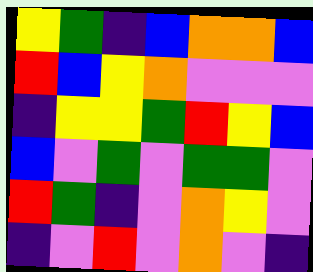[["yellow", "green", "indigo", "blue", "orange", "orange", "blue"], ["red", "blue", "yellow", "orange", "violet", "violet", "violet"], ["indigo", "yellow", "yellow", "green", "red", "yellow", "blue"], ["blue", "violet", "green", "violet", "green", "green", "violet"], ["red", "green", "indigo", "violet", "orange", "yellow", "violet"], ["indigo", "violet", "red", "violet", "orange", "violet", "indigo"]]